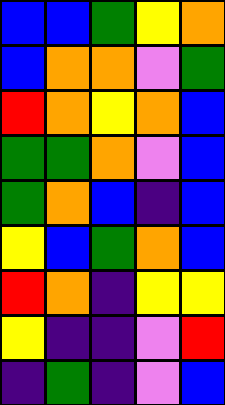[["blue", "blue", "green", "yellow", "orange"], ["blue", "orange", "orange", "violet", "green"], ["red", "orange", "yellow", "orange", "blue"], ["green", "green", "orange", "violet", "blue"], ["green", "orange", "blue", "indigo", "blue"], ["yellow", "blue", "green", "orange", "blue"], ["red", "orange", "indigo", "yellow", "yellow"], ["yellow", "indigo", "indigo", "violet", "red"], ["indigo", "green", "indigo", "violet", "blue"]]